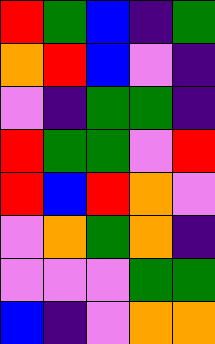[["red", "green", "blue", "indigo", "green"], ["orange", "red", "blue", "violet", "indigo"], ["violet", "indigo", "green", "green", "indigo"], ["red", "green", "green", "violet", "red"], ["red", "blue", "red", "orange", "violet"], ["violet", "orange", "green", "orange", "indigo"], ["violet", "violet", "violet", "green", "green"], ["blue", "indigo", "violet", "orange", "orange"]]